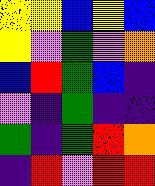[["yellow", "yellow", "blue", "yellow", "blue"], ["yellow", "violet", "green", "violet", "orange"], ["blue", "red", "green", "blue", "indigo"], ["violet", "indigo", "green", "indigo", "indigo"], ["green", "indigo", "green", "red", "orange"], ["indigo", "red", "violet", "red", "red"]]